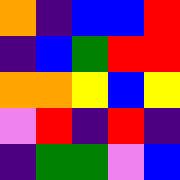[["orange", "indigo", "blue", "blue", "red"], ["indigo", "blue", "green", "red", "red"], ["orange", "orange", "yellow", "blue", "yellow"], ["violet", "red", "indigo", "red", "indigo"], ["indigo", "green", "green", "violet", "blue"]]